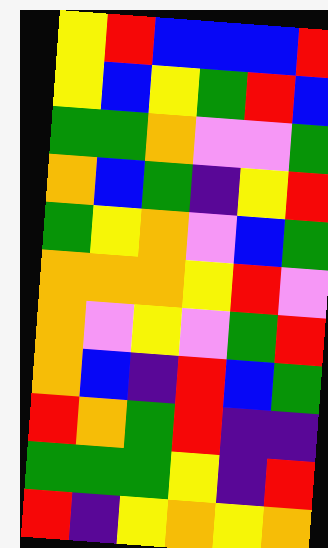[["yellow", "red", "blue", "blue", "blue", "red"], ["yellow", "blue", "yellow", "green", "red", "blue"], ["green", "green", "orange", "violet", "violet", "green"], ["orange", "blue", "green", "indigo", "yellow", "red"], ["green", "yellow", "orange", "violet", "blue", "green"], ["orange", "orange", "orange", "yellow", "red", "violet"], ["orange", "violet", "yellow", "violet", "green", "red"], ["orange", "blue", "indigo", "red", "blue", "green"], ["red", "orange", "green", "red", "indigo", "indigo"], ["green", "green", "green", "yellow", "indigo", "red"], ["red", "indigo", "yellow", "orange", "yellow", "orange"]]